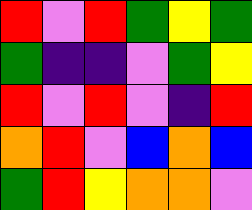[["red", "violet", "red", "green", "yellow", "green"], ["green", "indigo", "indigo", "violet", "green", "yellow"], ["red", "violet", "red", "violet", "indigo", "red"], ["orange", "red", "violet", "blue", "orange", "blue"], ["green", "red", "yellow", "orange", "orange", "violet"]]